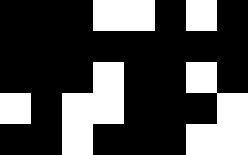[["black", "black", "black", "white", "white", "black", "white", "black"], ["black", "black", "black", "black", "black", "black", "black", "black"], ["black", "black", "black", "white", "black", "black", "white", "black"], ["white", "black", "white", "white", "black", "black", "black", "white"], ["black", "black", "white", "black", "black", "black", "white", "white"]]